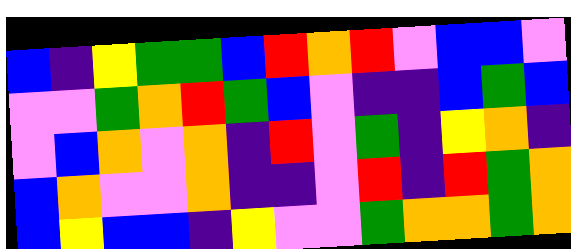[["blue", "indigo", "yellow", "green", "green", "blue", "red", "orange", "red", "violet", "blue", "blue", "violet"], ["violet", "violet", "green", "orange", "red", "green", "blue", "violet", "indigo", "indigo", "blue", "green", "blue"], ["violet", "blue", "orange", "violet", "orange", "indigo", "red", "violet", "green", "indigo", "yellow", "orange", "indigo"], ["blue", "orange", "violet", "violet", "orange", "indigo", "indigo", "violet", "red", "indigo", "red", "green", "orange"], ["blue", "yellow", "blue", "blue", "indigo", "yellow", "violet", "violet", "green", "orange", "orange", "green", "orange"]]